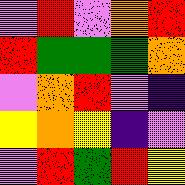[["violet", "red", "violet", "orange", "red"], ["red", "green", "green", "green", "orange"], ["violet", "orange", "red", "violet", "indigo"], ["yellow", "orange", "yellow", "indigo", "violet"], ["violet", "red", "green", "red", "yellow"]]